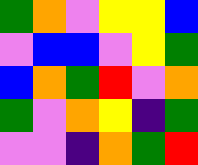[["green", "orange", "violet", "yellow", "yellow", "blue"], ["violet", "blue", "blue", "violet", "yellow", "green"], ["blue", "orange", "green", "red", "violet", "orange"], ["green", "violet", "orange", "yellow", "indigo", "green"], ["violet", "violet", "indigo", "orange", "green", "red"]]